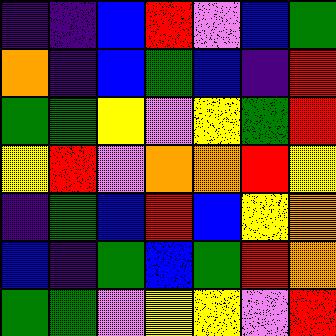[["indigo", "indigo", "blue", "red", "violet", "blue", "green"], ["orange", "indigo", "blue", "green", "blue", "indigo", "red"], ["green", "green", "yellow", "violet", "yellow", "green", "red"], ["yellow", "red", "violet", "orange", "orange", "red", "yellow"], ["indigo", "green", "blue", "red", "blue", "yellow", "orange"], ["blue", "indigo", "green", "blue", "green", "red", "orange"], ["green", "green", "violet", "yellow", "yellow", "violet", "red"]]